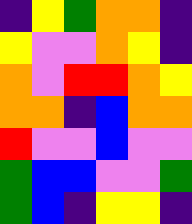[["indigo", "yellow", "green", "orange", "orange", "indigo"], ["yellow", "violet", "violet", "orange", "yellow", "indigo"], ["orange", "violet", "red", "red", "orange", "yellow"], ["orange", "orange", "indigo", "blue", "orange", "orange"], ["red", "violet", "violet", "blue", "violet", "violet"], ["green", "blue", "blue", "violet", "violet", "green"], ["green", "blue", "indigo", "yellow", "yellow", "indigo"]]